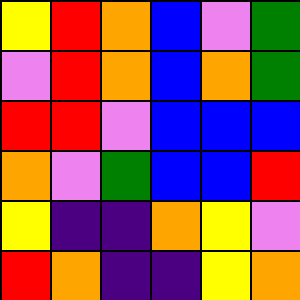[["yellow", "red", "orange", "blue", "violet", "green"], ["violet", "red", "orange", "blue", "orange", "green"], ["red", "red", "violet", "blue", "blue", "blue"], ["orange", "violet", "green", "blue", "blue", "red"], ["yellow", "indigo", "indigo", "orange", "yellow", "violet"], ["red", "orange", "indigo", "indigo", "yellow", "orange"]]